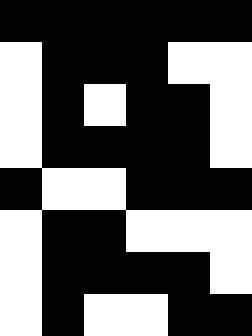[["black", "black", "black", "black", "black", "black"], ["white", "black", "black", "black", "white", "white"], ["white", "black", "white", "black", "black", "white"], ["white", "black", "black", "black", "black", "white"], ["black", "white", "white", "black", "black", "black"], ["white", "black", "black", "white", "white", "white"], ["white", "black", "black", "black", "black", "white"], ["white", "black", "white", "white", "black", "black"]]